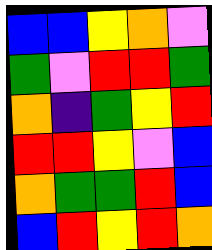[["blue", "blue", "yellow", "orange", "violet"], ["green", "violet", "red", "red", "green"], ["orange", "indigo", "green", "yellow", "red"], ["red", "red", "yellow", "violet", "blue"], ["orange", "green", "green", "red", "blue"], ["blue", "red", "yellow", "red", "orange"]]